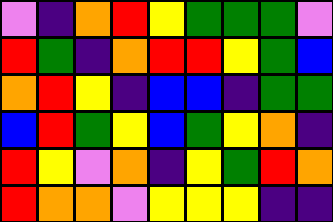[["violet", "indigo", "orange", "red", "yellow", "green", "green", "green", "violet"], ["red", "green", "indigo", "orange", "red", "red", "yellow", "green", "blue"], ["orange", "red", "yellow", "indigo", "blue", "blue", "indigo", "green", "green"], ["blue", "red", "green", "yellow", "blue", "green", "yellow", "orange", "indigo"], ["red", "yellow", "violet", "orange", "indigo", "yellow", "green", "red", "orange"], ["red", "orange", "orange", "violet", "yellow", "yellow", "yellow", "indigo", "indigo"]]